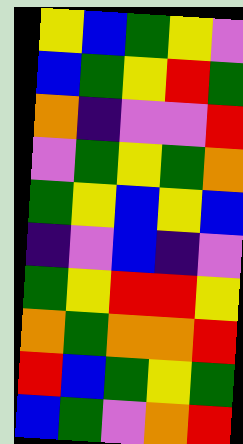[["yellow", "blue", "green", "yellow", "violet"], ["blue", "green", "yellow", "red", "green"], ["orange", "indigo", "violet", "violet", "red"], ["violet", "green", "yellow", "green", "orange"], ["green", "yellow", "blue", "yellow", "blue"], ["indigo", "violet", "blue", "indigo", "violet"], ["green", "yellow", "red", "red", "yellow"], ["orange", "green", "orange", "orange", "red"], ["red", "blue", "green", "yellow", "green"], ["blue", "green", "violet", "orange", "red"]]